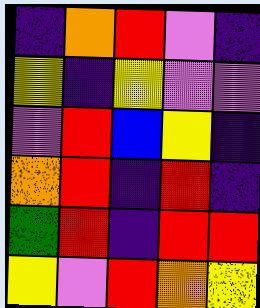[["indigo", "orange", "red", "violet", "indigo"], ["yellow", "indigo", "yellow", "violet", "violet"], ["violet", "red", "blue", "yellow", "indigo"], ["orange", "red", "indigo", "red", "indigo"], ["green", "red", "indigo", "red", "red"], ["yellow", "violet", "red", "orange", "yellow"]]